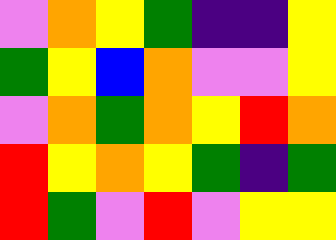[["violet", "orange", "yellow", "green", "indigo", "indigo", "yellow"], ["green", "yellow", "blue", "orange", "violet", "violet", "yellow"], ["violet", "orange", "green", "orange", "yellow", "red", "orange"], ["red", "yellow", "orange", "yellow", "green", "indigo", "green"], ["red", "green", "violet", "red", "violet", "yellow", "yellow"]]